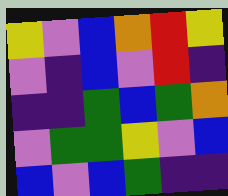[["yellow", "violet", "blue", "orange", "red", "yellow"], ["violet", "indigo", "blue", "violet", "red", "indigo"], ["indigo", "indigo", "green", "blue", "green", "orange"], ["violet", "green", "green", "yellow", "violet", "blue"], ["blue", "violet", "blue", "green", "indigo", "indigo"]]